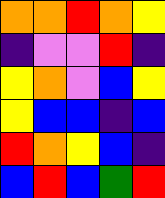[["orange", "orange", "red", "orange", "yellow"], ["indigo", "violet", "violet", "red", "indigo"], ["yellow", "orange", "violet", "blue", "yellow"], ["yellow", "blue", "blue", "indigo", "blue"], ["red", "orange", "yellow", "blue", "indigo"], ["blue", "red", "blue", "green", "red"]]